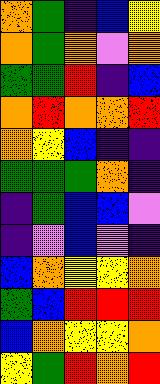[["orange", "green", "indigo", "blue", "yellow"], ["orange", "green", "orange", "violet", "orange"], ["green", "green", "red", "indigo", "blue"], ["orange", "red", "orange", "orange", "red"], ["orange", "yellow", "blue", "indigo", "indigo"], ["green", "green", "green", "orange", "indigo"], ["indigo", "green", "blue", "blue", "violet"], ["indigo", "violet", "blue", "violet", "indigo"], ["blue", "orange", "yellow", "yellow", "orange"], ["green", "blue", "red", "red", "red"], ["blue", "orange", "yellow", "yellow", "orange"], ["yellow", "green", "red", "orange", "red"]]